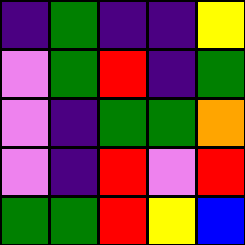[["indigo", "green", "indigo", "indigo", "yellow"], ["violet", "green", "red", "indigo", "green"], ["violet", "indigo", "green", "green", "orange"], ["violet", "indigo", "red", "violet", "red"], ["green", "green", "red", "yellow", "blue"]]